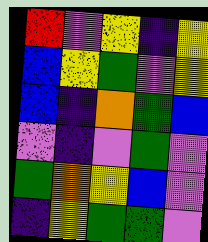[["red", "violet", "yellow", "indigo", "yellow"], ["blue", "yellow", "green", "violet", "yellow"], ["blue", "indigo", "orange", "green", "blue"], ["violet", "indigo", "violet", "green", "violet"], ["green", "orange", "yellow", "blue", "violet"], ["indigo", "yellow", "green", "green", "violet"]]